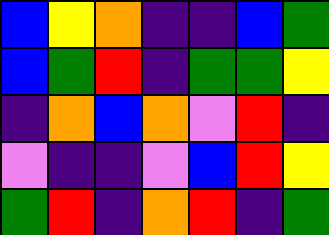[["blue", "yellow", "orange", "indigo", "indigo", "blue", "green"], ["blue", "green", "red", "indigo", "green", "green", "yellow"], ["indigo", "orange", "blue", "orange", "violet", "red", "indigo"], ["violet", "indigo", "indigo", "violet", "blue", "red", "yellow"], ["green", "red", "indigo", "orange", "red", "indigo", "green"]]